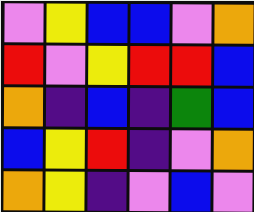[["violet", "yellow", "blue", "blue", "violet", "orange"], ["red", "violet", "yellow", "red", "red", "blue"], ["orange", "indigo", "blue", "indigo", "green", "blue"], ["blue", "yellow", "red", "indigo", "violet", "orange"], ["orange", "yellow", "indigo", "violet", "blue", "violet"]]